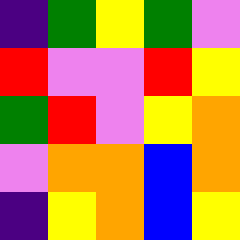[["indigo", "green", "yellow", "green", "violet"], ["red", "violet", "violet", "red", "yellow"], ["green", "red", "violet", "yellow", "orange"], ["violet", "orange", "orange", "blue", "orange"], ["indigo", "yellow", "orange", "blue", "yellow"]]